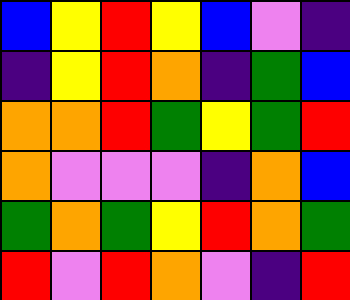[["blue", "yellow", "red", "yellow", "blue", "violet", "indigo"], ["indigo", "yellow", "red", "orange", "indigo", "green", "blue"], ["orange", "orange", "red", "green", "yellow", "green", "red"], ["orange", "violet", "violet", "violet", "indigo", "orange", "blue"], ["green", "orange", "green", "yellow", "red", "orange", "green"], ["red", "violet", "red", "orange", "violet", "indigo", "red"]]